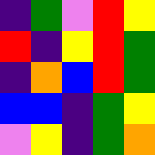[["indigo", "green", "violet", "red", "yellow"], ["red", "indigo", "yellow", "red", "green"], ["indigo", "orange", "blue", "red", "green"], ["blue", "blue", "indigo", "green", "yellow"], ["violet", "yellow", "indigo", "green", "orange"]]